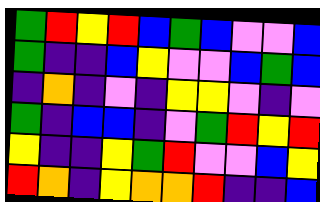[["green", "red", "yellow", "red", "blue", "green", "blue", "violet", "violet", "blue"], ["green", "indigo", "indigo", "blue", "yellow", "violet", "violet", "blue", "green", "blue"], ["indigo", "orange", "indigo", "violet", "indigo", "yellow", "yellow", "violet", "indigo", "violet"], ["green", "indigo", "blue", "blue", "indigo", "violet", "green", "red", "yellow", "red"], ["yellow", "indigo", "indigo", "yellow", "green", "red", "violet", "violet", "blue", "yellow"], ["red", "orange", "indigo", "yellow", "orange", "orange", "red", "indigo", "indigo", "blue"]]